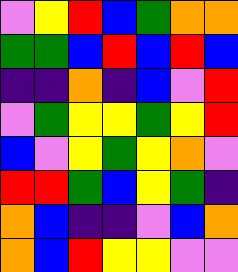[["violet", "yellow", "red", "blue", "green", "orange", "orange"], ["green", "green", "blue", "red", "blue", "red", "blue"], ["indigo", "indigo", "orange", "indigo", "blue", "violet", "red"], ["violet", "green", "yellow", "yellow", "green", "yellow", "red"], ["blue", "violet", "yellow", "green", "yellow", "orange", "violet"], ["red", "red", "green", "blue", "yellow", "green", "indigo"], ["orange", "blue", "indigo", "indigo", "violet", "blue", "orange"], ["orange", "blue", "red", "yellow", "yellow", "violet", "violet"]]